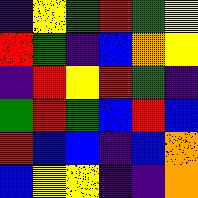[["indigo", "yellow", "green", "red", "green", "yellow"], ["red", "green", "indigo", "blue", "orange", "yellow"], ["indigo", "red", "yellow", "red", "green", "indigo"], ["green", "red", "green", "blue", "red", "blue"], ["red", "blue", "blue", "indigo", "blue", "orange"], ["blue", "yellow", "yellow", "indigo", "indigo", "orange"]]